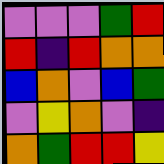[["violet", "violet", "violet", "green", "red"], ["red", "indigo", "red", "orange", "orange"], ["blue", "orange", "violet", "blue", "green"], ["violet", "yellow", "orange", "violet", "indigo"], ["orange", "green", "red", "red", "yellow"]]